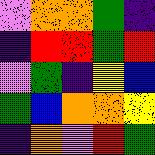[["violet", "orange", "orange", "green", "indigo"], ["indigo", "red", "red", "green", "red"], ["violet", "green", "indigo", "yellow", "blue"], ["green", "blue", "orange", "orange", "yellow"], ["indigo", "orange", "violet", "red", "green"]]